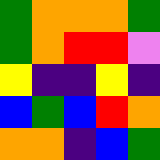[["green", "orange", "orange", "orange", "green"], ["green", "orange", "red", "red", "violet"], ["yellow", "indigo", "indigo", "yellow", "indigo"], ["blue", "green", "blue", "red", "orange"], ["orange", "orange", "indigo", "blue", "green"]]